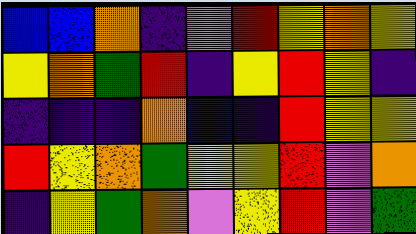[["blue", "blue", "orange", "indigo", "violet", "red", "yellow", "orange", "yellow"], ["yellow", "orange", "green", "red", "indigo", "yellow", "red", "yellow", "indigo"], ["indigo", "indigo", "indigo", "orange", "blue", "indigo", "red", "yellow", "yellow"], ["red", "yellow", "orange", "green", "yellow", "yellow", "red", "violet", "orange"], ["indigo", "yellow", "green", "orange", "violet", "yellow", "red", "violet", "green"]]